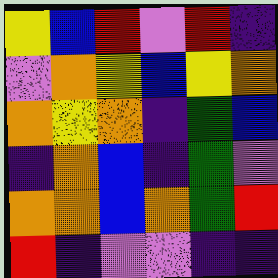[["yellow", "blue", "red", "violet", "red", "indigo"], ["violet", "orange", "yellow", "blue", "yellow", "orange"], ["orange", "yellow", "orange", "indigo", "green", "blue"], ["indigo", "orange", "blue", "indigo", "green", "violet"], ["orange", "orange", "blue", "orange", "green", "red"], ["red", "indigo", "violet", "violet", "indigo", "indigo"]]